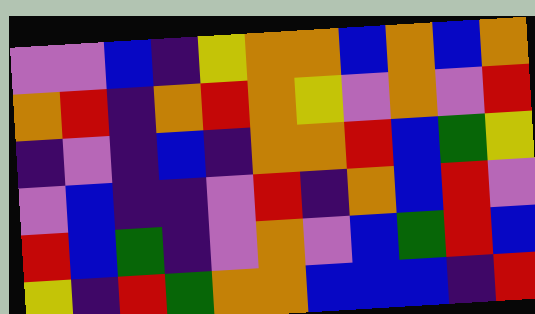[["violet", "violet", "blue", "indigo", "yellow", "orange", "orange", "blue", "orange", "blue", "orange"], ["orange", "red", "indigo", "orange", "red", "orange", "yellow", "violet", "orange", "violet", "red"], ["indigo", "violet", "indigo", "blue", "indigo", "orange", "orange", "red", "blue", "green", "yellow"], ["violet", "blue", "indigo", "indigo", "violet", "red", "indigo", "orange", "blue", "red", "violet"], ["red", "blue", "green", "indigo", "violet", "orange", "violet", "blue", "green", "red", "blue"], ["yellow", "indigo", "red", "green", "orange", "orange", "blue", "blue", "blue", "indigo", "red"]]